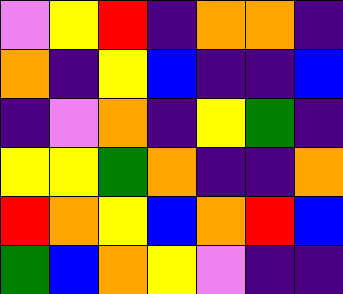[["violet", "yellow", "red", "indigo", "orange", "orange", "indigo"], ["orange", "indigo", "yellow", "blue", "indigo", "indigo", "blue"], ["indigo", "violet", "orange", "indigo", "yellow", "green", "indigo"], ["yellow", "yellow", "green", "orange", "indigo", "indigo", "orange"], ["red", "orange", "yellow", "blue", "orange", "red", "blue"], ["green", "blue", "orange", "yellow", "violet", "indigo", "indigo"]]